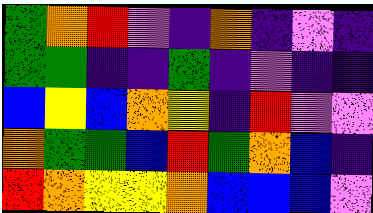[["green", "orange", "red", "violet", "indigo", "orange", "indigo", "violet", "indigo"], ["green", "green", "indigo", "indigo", "green", "indigo", "violet", "indigo", "indigo"], ["blue", "yellow", "blue", "orange", "yellow", "indigo", "red", "violet", "violet"], ["orange", "green", "green", "blue", "red", "green", "orange", "blue", "indigo"], ["red", "orange", "yellow", "yellow", "orange", "blue", "blue", "blue", "violet"]]